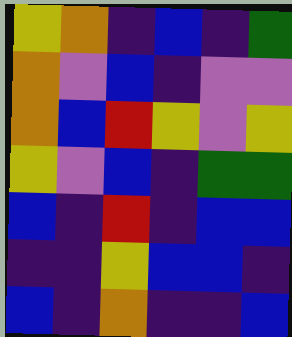[["yellow", "orange", "indigo", "blue", "indigo", "green"], ["orange", "violet", "blue", "indigo", "violet", "violet"], ["orange", "blue", "red", "yellow", "violet", "yellow"], ["yellow", "violet", "blue", "indigo", "green", "green"], ["blue", "indigo", "red", "indigo", "blue", "blue"], ["indigo", "indigo", "yellow", "blue", "blue", "indigo"], ["blue", "indigo", "orange", "indigo", "indigo", "blue"]]